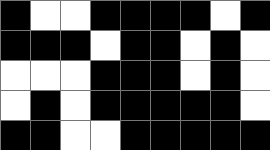[["black", "white", "white", "black", "black", "black", "black", "white", "black"], ["black", "black", "black", "white", "black", "black", "white", "black", "white"], ["white", "white", "white", "black", "black", "black", "white", "black", "white"], ["white", "black", "white", "black", "black", "black", "black", "black", "white"], ["black", "black", "white", "white", "black", "black", "black", "black", "black"]]